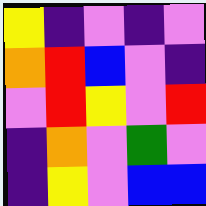[["yellow", "indigo", "violet", "indigo", "violet"], ["orange", "red", "blue", "violet", "indigo"], ["violet", "red", "yellow", "violet", "red"], ["indigo", "orange", "violet", "green", "violet"], ["indigo", "yellow", "violet", "blue", "blue"]]